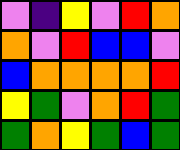[["violet", "indigo", "yellow", "violet", "red", "orange"], ["orange", "violet", "red", "blue", "blue", "violet"], ["blue", "orange", "orange", "orange", "orange", "red"], ["yellow", "green", "violet", "orange", "red", "green"], ["green", "orange", "yellow", "green", "blue", "green"]]